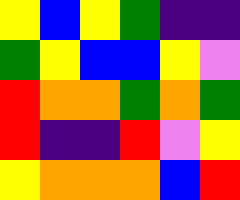[["yellow", "blue", "yellow", "green", "indigo", "indigo"], ["green", "yellow", "blue", "blue", "yellow", "violet"], ["red", "orange", "orange", "green", "orange", "green"], ["red", "indigo", "indigo", "red", "violet", "yellow"], ["yellow", "orange", "orange", "orange", "blue", "red"]]